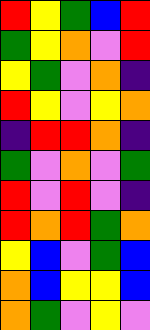[["red", "yellow", "green", "blue", "red"], ["green", "yellow", "orange", "violet", "red"], ["yellow", "green", "violet", "orange", "indigo"], ["red", "yellow", "violet", "yellow", "orange"], ["indigo", "red", "red", "orange", "indigo"], ["green", "violet", "orange", "violet", "green"], ["red", "violet", "red", "violet", "indigo"], ["red", "orange", "red", "green", "orange"], ["yellow", "blue", "violet", "green", "blue"], ["orange", "blue", "yellow", "yellow", "blue"], ["orange", "green", "violet", "yellow", "violet"]]